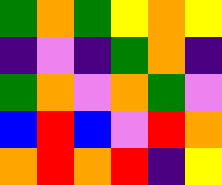[["green", "orange", "green", "yellow", "orange", "yellow"], ["indigo", "violet", "indigo", "green", "orange", "indigo"], ["green", "orange", "violet", "orange", "green", "violet"], ["blue", "red", "blue", "violet", "red", "orange"], ["orange", "red", "orange", "red", "indigo", "yellow"]]